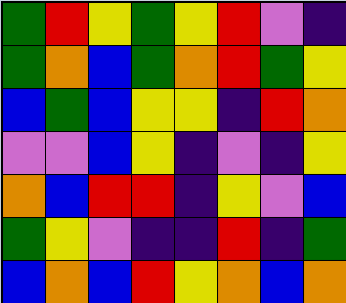[["green", "red", "yellow", "green", "yellow", "red", "violet", "indigo"], ["green", "orange", "blue", "green", "orange", "red", "green", "yellow"], ["blue", "green", "blue", "yellow", "yellow", "indigo", "red", "orange"], ["violet", "violet", "blue", "yellow", "indigo", "violet", "indigo", "yellow"], ["orange", "blue", "red", "red", "indigo", "yellow", "violet", "blue"], ["green", "yellow", "violet", "indigo", "indigo", "red", "indigo", "green"], ["blue", "orange", "blue", "red", "yellow", "orange", "blue", "orange"]]